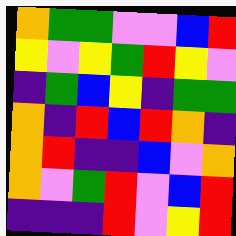[["orange", "green", "green", "violet", "violet", "blue", "red"], ["yellow", "violet", "yellow", "green", "red", "yellow", "violet"], ["indigo", "green", "blue", "yellow", "indigo", "green", "green"], ["orange", "indigo", "red", "blue", "red", "orange", "indigo"], ["orange", "red", "indigo", "indigo", "blue", "violet", "orange"], ["orange", "violet", "green", "red", "violet", "blue", "red"], ["indigo", "indigo", "indigo", "red", "violet", "yellow", "red"]]